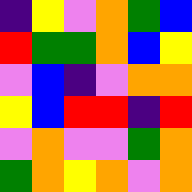[["indigo", "yellow", "violet", "orange", "green", "blue"], ["red", "green", "green", "orange", "blue", "yellow"], ["violet", "blue", "indigo", "violet", "orange", "orange"], ["yellow", "blue", "red", "red", "indigo", "red"], ["violet", "orange", "violet", "violet", "green", "orange"], ["green", "orange", "yellow", "orange", "violet", "orange"]]